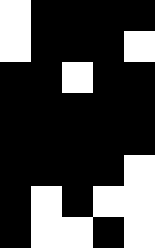[["white", "black", "black", "black", "black"], ["white", "black", "black", "black", "white"], ["black", "black", "white", "black", "black"], ["black", "black", "black", "black", "black"], ["black", "black", "black", "black", "black"], ["black", "black", "black", "black", "white"], ["black", "white", "black", "white", "white"], ["black", "white", "white", "black", "white"]]